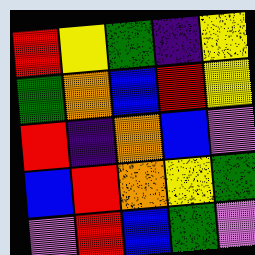[["red", "yellow", "green", "indigo", "yellow"], ["green", "orange", "blue", "red", "yellow"], ["red", "indigo", "orange", "blue", "violet"], ["blue", "red", "orange", "yellow", "green"], ["violet", "red", "blue", "green", "violet"]]